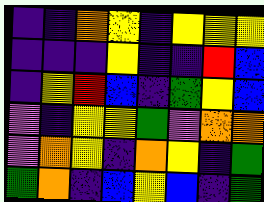[["indigo", "indigo", "orange", "yellow", "indigo", "yellow", "yellow", "yellow"], ["indigo", "indigo", "indigo", "yellow", "indigo", "indigo", "red", "blue"], ["indigo", "yellow", "red", "blue", "indigo", "green", "yellow", "blue"], ["violet", "indigo", "yellow", "yellow", "green", "violet", "orange", "orange"], ["violet", "orange", "yellow", "indigo", "orange", "yellow", "indigo", "green"], ["green", "orange", "indigo", "blue", "yellow", "blue", "indigo", "green"]]